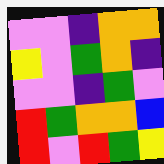[["violet", "violet", "indigo", "orange", "orange"], ["yellow", "violet", "green", "orange", "indigo"], ["violet", "violet", "indigo", "green", "violet"], ["red", "green", "orange", "orange", "blue"], ["red", "violet", "red", "green", "yellow"]]